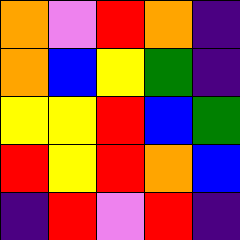[["orange", "violet", "red", "orange", "indigo"], ["orange", "blue", "yellow", "green", "indigo"], ["yellow", "yellow", "red", "blue", "green"], ["red", "yellow", "red", "orange", "blue"], ["indigo", "red", "violet", "red", "indigo"]]